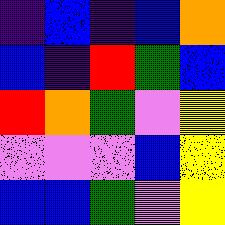[["indigo", "blue", "indigo", "blue", "orange"], ["blue", "indigo", "red", "green", "blue"], ["red", "orange", "green", "violet", "yellow"], ["violet", "violet", "violet", "blue", "yellow"], ["blue", "blue", "green", "violet", "yellow"]]